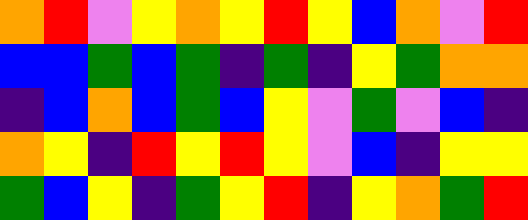[["orange", "red", "violet", "yellow", "orange", "yellow", "red", "yellow", "blue", "orange", "violet", "red"], ["blue", "blue", "green", "blue", "green", "indigo", "green", "indigo", "yellow", "green", "orange", "orange"], ["indigo", "blue", "orange", "blue", "green", "blue", "yellow", "violet", "green", "violet", "blue", "indigo"], ["orange", "yellow", "indigo", "red", "yellow", "red", "yellow", "violet", "blue", "indigo", "yellow", "yellow"], ["green", "blue", "yellow", "indigo", "green", "yellow", "red", "indigo", "yellow", "orange", "green", "red"]]